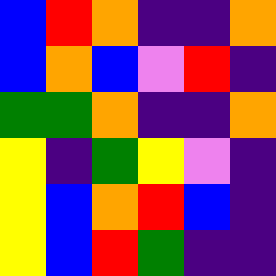[["blue", "red", "orange", "indigo", "indigo", "orange"], ["blue", "orange", "blue", "violet", "red", "indigo"], ["green", "green", "orange", "indigo", "indigo", "orange"], ["yellow", "indigo", "green", "yellow", "violet", "indigo"], ["yellow", "blue", "orange", "red", "blue", "indigo"], ["yellow", "blue", "red", "green", "indigo", "indigo"]]